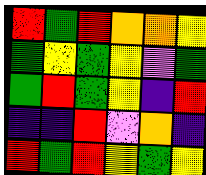[["red", "green", "red", "orange", "orange", "yellow"], ["green", "yellow", "green", "yellow", "violet", "green"], ["green", "red", "green", "yellow", "indigo", "red"], ["indigo", "indigo", "red", "violet", "orange", "indigo"], ["red", "green", "red", "yellow", "green", "yellow"]]